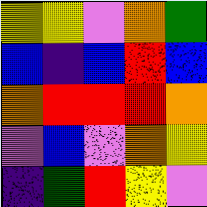[["yellow", "yellow", "violet", "orange", "green"], ["blue", "indigo", "blue", "red", "blue"], ["orange", "red", "red", "red", "orange"], ["violet", "blue", "violet", "orange", "yellow"], ["indigo", "green", "red", "yellow", "violet"]]